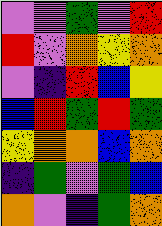[["violet", "violet", "green", "violet", "red"], ["red", "violet", "orange", "yellow", "orange"], ["violet", "indigo", "red", "blue", "yellow"], ["blue", "red", "green", "red", "green"], ["yellow", "orange", "orange", "blue", "orange"], ["indigo", "green", "violet", "green", "blue"], ["orange", "violet", "indigo", "green", "orange"]]